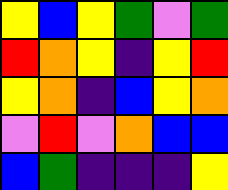[["yellow", "blue", "yellow", "green", "violet", "green"], ["red", "orange", "yellow", "indigo", "yellow", "red"], ["yellow", "orange", "indigo", "blue", "yellow", "orange"], ["violet", "red", "violet", "orange", "blue", "blue"], ["blue", "green", "indigo", "indigo", "indigo", "yellow"]]